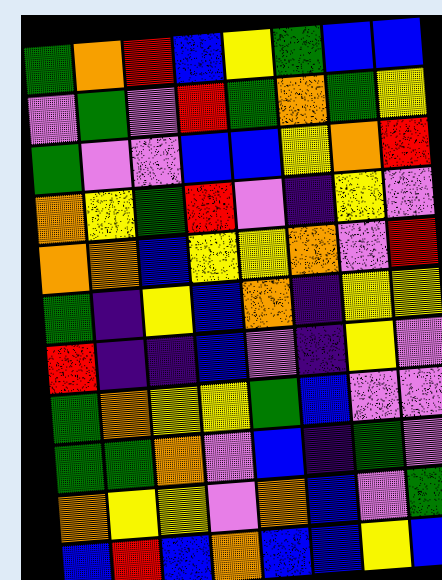[["green", "orange", "red", "blue", "yellow", "green", "blue", "blue"], ["violet", "green", "violet", "red", "green", "orange", "green", "yellow"], ["green", "violet", "violet", "blue", "blue", "yellow", "orange", "red"], ["orange", "yellow", "green", "red", "violet", "indigo", "yellow", "violet"], ["orange", "orange", "blue", "yellow", "yellow", "orange", "violet", "red"], ["green", "indigo", "yellow", "blue", "orange", "indigo", "yellow", "yellow"], ["red", "indigo", "indigo", "blue", "violet", "indigo", "yellow", "violet"], ["green", "orange", "yellow", "yellow", "green", "blue", "violet", "violet"], ["green", "green", "orange", "violet", "blue", "indigo", "green", "violet"], ["orange", "yellow", "yellow", "violet", "orange", "blue", "violet", "green"], ["blue", "red", "blue", "orange", "blue", "blue", "yellow", "blue"]]